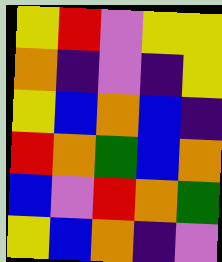[["yellow", "red", "violet", "yellow", "yellow"], ["orange", "indigo", "violet", "indigo", "yellow"], ["yellow", "blue", "orange", "blue", "indigo"], ["red", "orange", "green", "blue", "orange"], ["blue", "violet", "red", "orange", "green"], ["yellow", "blue", "orange", "indigo", "violet"]]